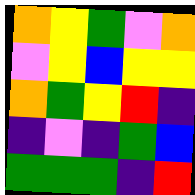[["orange", "yellow", "green", "violet", "orange"], ["violet", "yellow", "blue", "yellow", "yellow"], ["orange", "green", "yellow", "red", "indigo"], ["indigo", "violet", "indigo", "green", "blue"], ["green", "green", "green", "indigo", "red"]]